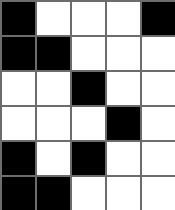[["black", "white", "white", "white", "black"], ["black", "black", "white", "white", "white"], ["white", "white", "black", "white", "white"], ["white", "white", "white", "black", "white"], ["black", "white", "black", "white", "white"], ["black", "black", "white", "white", "white"]]